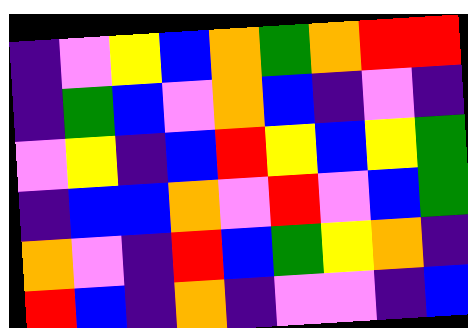[["indigo", "violet", "yellow", "blue", "orange", "green", "orange", "red", "red"], ["indigo", "green", "blue", "violet", "orange", "blue", "indigo", "violet", "indigo"], ["violet", "yellow", "indigo", "blue", "red", "yellow", "blue", "yellow", "green"], ["indigo", "blue", "blue", "orange", "violet", "red", "violet", "blue", "green"], ["orange", "violet", "indigo", "red", "blue", "green", "yellow", "orange", "indigo"], ["red", "blue", "indigo", "orange", "indigo", "violet", "violet", "indigo", "blue"]]